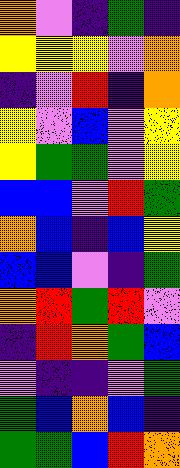[["orange", "violet", "indigo", "green", "indigo"], ["yellow", "yellow", "yellow", "violet", "orange"], ["indigo", "violet", "red", "indigo", "orange"], ["yellow", "violet", "blue", "violet", "yellow"], ["yellow", "green", "green", "violet", "yellow"], ["blue", "blue", "violet", "red", "green"], ["orange", "blue", "indigo", "blue", "yellow"], ["blue", "blue", "violet", "indigo", "green"], ["orange", "red", "green", "red", "violet"], ["indigo", "red", "orange", "green", "blue"], ["violet", "indigo", "indigo", "violet", "green"], ["green", "blue", "orange", "blue", "indigo"], ["green", "green", "blue", "red", "orange"]]